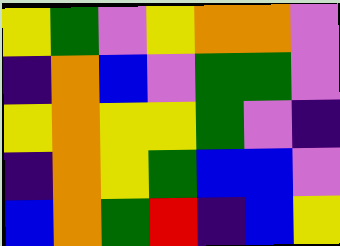[["yellow", "green", "violet", "yellow", "orange", "orange", "violet"], ["indigo", "orange", "blue", "violet", "green", "green", "violet"], ["yellow", "orange", "yellow", "yellow", "green", "violet", "indigo"], ["indigo", "orange", "yellow", "green", "blue", "blue", "violet"], ["blue", "orange", "green", "red", "indigo", "blue", "yellow"]]